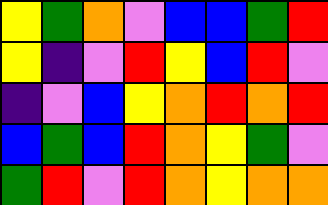[["yellow", "green", "orange", "violet", "blue", "blue", "green", "red"], ["yellow", "indigo", "violet", "red", "yellow", "blue", "red", "violet"], ["indigo", "violet", "blue", "yellow", "orange", "red", "orange", "red"], ["blue", "green", "blue", "red", "orange", "yellow", "green", "violet"], ["green", "red", "violet", "red", "orange", "yellow", "orange", "orange"]]